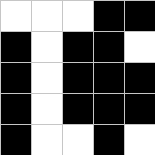[["white", "white", "white", "black", "black"], ["black", "white", "black", "black", "white"], ["black", "white", "black", "black", "black"], ["black", "white", "black", "black", "black"], ["black", "white", "white", "black", "white"]]